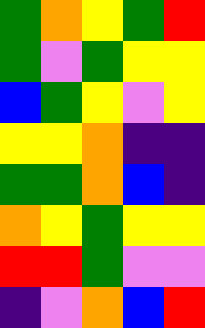[["green", "orange", "yellow", "green", "red"], ["green", "violet", "green", "yellow", "yellow"], ["blue", "green", "yellow", "violet", "yellow"], ["yellow", "yellow", "orange", "indigo", "indigo"], ["green", "green", "orange", "blue", "indigo"], ["orange", "yellow", "green", "yellow", "yellow"], ["red", "red", "green", "violet", "violet"], ["indigo", "violet", "orange", "blue", "red"]]